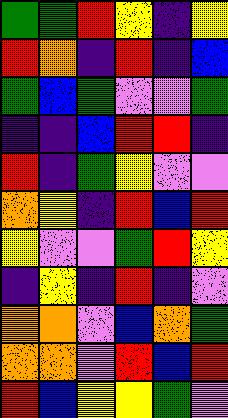[["green", "green", "red", "yellow", "indigo", "yellow"], ["red", "orange", "indigo", "red", "indigo", "blue"], ["green", "blue", "green", "violet", "violet", "green"], ["indigo", "indigo", "blue", "red", "red", "indigo"], ["red", "indigo", "green", "yellow", "violet", "violet"], ["orange", "yellow", "indigo", "red", "blue", "red"], ["yellow", "violet", "violet", "green", "red", "yellow"], ["indigo", "yellow", "indigo", "red", "indigo", "violet"], ["orange", "orange", "violet", "blue", "orange", "green"], ["orange", "orange", "violet", "red", "blue", "red"], ["red", "blue", "yellow", "yellow", "green", "violet"]]